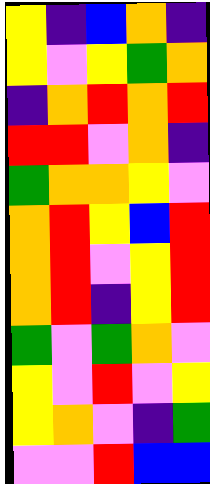[["yellow", "indigo", "blue", "orange", "indigo"], ["yellow", "violet", "yellow", "green", "orange"], ["indigo", "orange", "red", "orange", "red"], ["red", "red", "violet", "orange", "indigo"], ["green", "orange", "orange", "yellow", "violet"], ["orange", "red", "yellow", "blue", "red"], ["orange", "red", "violet", "yellow", "red"], ["orange", "red", "indigo", "yellow", "red"], ["green", "violet", "green", "orange", "violet"], ["yellow", "violet", "red", "violet", "yellow"], ["yellow", "orange", "violet", "indigo", "green"], ["violet", "violet", "red", "blue", "blue"]]